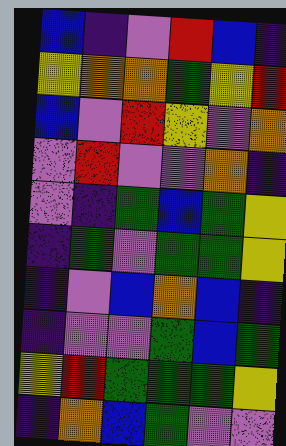[["blue", "indigo", "violet", "red", "blue", "indigo"], ["yellow", "orange", "orange", "green", "yellow", "red"], ["blue", "violet", "red", "yellow", "violet", "orange"], ["violet", "red", "violet", "violet", "orange", "indigo"], ["violet", "indigo", "green", "blue", "green", "yellow"], ["indigo", "green", "violet", "green", "green", "yellow"], ["indigo", "violet", "blue", "orange", "blue", "indigo"], ["indigo", "violet", "violet", "green", "blue", "green"], ["yellow", "red", "green", "green", "green", "yellow"], ["indigo", "orange", "blue", "green", "violet", "violet"]]